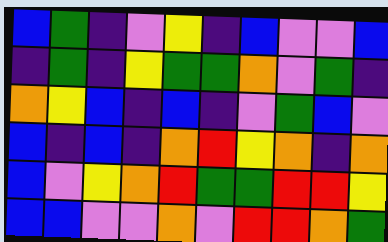[["blue", "green", "indigo", "violet", "yellow", "indigo", "blue", "violet", "violet", "blue"], ["indigo", "green", "indigo", "yellow", "green", "green", "orange", "violet", "green", "indigo"], ["orange", "yellow", "blue", "indigo", "blue", "indigo", "violet", "green", "blue", "violet"], ["blue", "indigo", "blue", "indigo", "orange", "red", "yellow", "orange", "indigo", "orange"], ["blue", "violet", "yellow", "orange", "red", "green", "green", "red", "red", "yellow"], ["blue", "blue", "violet", "violet", "orange", "violet", "red", "red", "orange", "green"]]